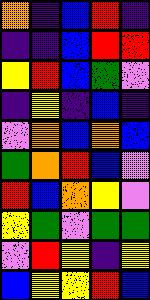[["orange", "indigo", "blue", "red", "indigo"], ["indigo", "indigo", "blue", "red", "red"], ["yellow", "red", "blue", "green", "violet"], ["indigo", "yellow", "indigo", "blue", "indigo"], ["violet", "orange", "blue", "orange", "blue"], ["green", "orange", "red", "blue", "violet"], ["red", "blue", "orange", "yellow", "violet"], ["yellow", "green", "violet", "green", "green"], ["violet", "red", "yellow", "indigo", "yellow"], ["blue", "yellow", "yellow", "red", "blue"]]